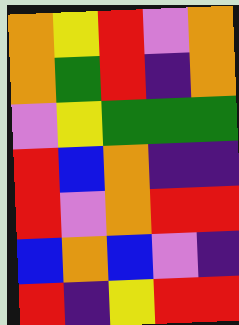[["orange", "yellow", "red", "violet", "orange"], ["orange", "green", "red", "indigo", "orange"], ["violet", "yellow", "green", "green", "green"], ["red", "blue", "orange", "indigo", "indigo"], ["red", "violet", "orange", "red", "red"], ["blue", "orange", "blue", "violet", "indigo"], ["red", "indigo", "yellow", "red", "red"]]